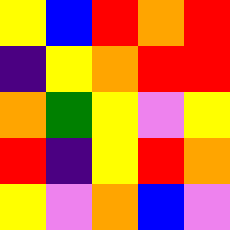[["yellow", "blue", "red", "orange", "red"], ["indigo", "yellow", "orange", "red", "red"], ["orange", "green", "yellow", "violet", "yellow"], ["red", "indigo", "yellow", "red", "orange"], ["yellow", "violet", "orange", "blue", "violet"]]